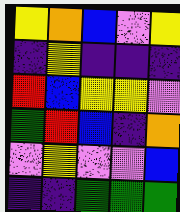[["yellow", "orange", "blue", "violet", "yellow"], ["indigo", "yellow", "indigo", "indigo", "indigo"], ["red", "blue", "yellow", "yellow", "violet"], ["green", "red", "blue", "indigo", "orange"], ["violet", "yellow", "violet", "violet", "blue"], ["indigo", "indigo", "green", "green", "green"]]